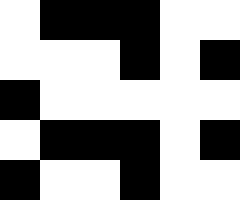[["white", "black", "black", "black", "white", "white"], ["white", "white", "white", "black", "white", "black"], ["black", "white", "white", "white", "white", "white"], ["white", "black", "black", "black", "white", "black"], ["black", "white", "white", "black", "white", "white"]]